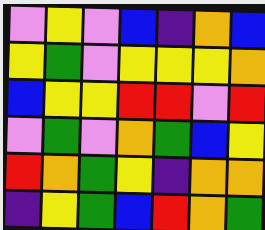[["violet", "yellow", "violet", "blue", "indigo", "orange", "blue"], ["yellow", "green", "violet", "yellow", "yellow", "yellow", "orange"], ["blue", "yellow", "yellow", "red", "red", "violet", "red"], ["violet", "green", "violet", "orange", "green", "blue", "yellow"], ["red", "orange", "green", "yellow", "indigo", "orange", "orange"], ["indigo", "yellow", "green", "blue", "red", "orange", "green"]]